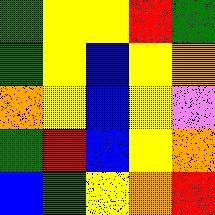[["green", "yellow", "yellow", "red", "green"], ["green", "yellow", "blue", "yellow", "orange"], ["orange", "yellow", "blue", "yellow", "violet"], ["green", "red", "blue", "yellow", "orange"], ["blue", "green", "yellow", "orange", "red"]]